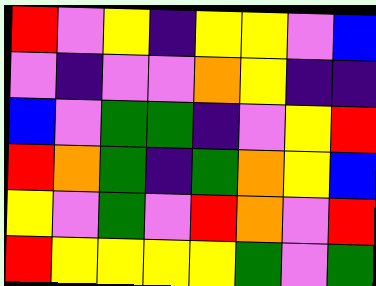[["red", "violet", "yellow", "indigo", "yellow", "yellow", "violet", "blue"], ["violet", "indigo", "violet", "violet", "orange", "yellow", "indigo", "indigo"], ["blue", "violet", "green", "green", "indigo", "violet", "yellow", "red"], ["red", "orange", "green", "indigo", "green", "orange", "yellow", "blue"], ["yellow", "violet", "green", "violet", "red", "orange", "violet", "red"], ["red", "yellow", "yellow", "yellow", "yellow", "green", "violet", "green"]]